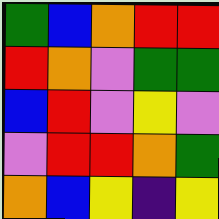[["green", "blue", "orange", "red", "red"], ["red", "orange", "violet", "green", "green"], ["blue", "red", "violet", "yellow", "violet"], ["violet", "red", "red", "orange", "green"], ["orange", "blue", "yellow", "indigo", "yellow"]]